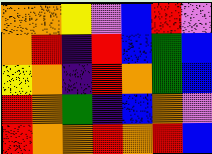[["orange", "orange", "yellow", "violet", "blue", "red", "violet"], ["orange", "red", "indigo", "red", "blue", "green", "blue"], ["yellow", "orange", "indigo", "red", "orange", "green", "blue"], ["red", "orange", "green", "indigo", "blue", "orange", "violet"], ["red", "orange", "orange", "red", "orange", "red", "blue"]]